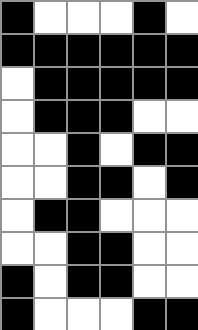[["black", "white", "white", "white", "black", "white"], ["black", "black", "black", "black", "black", "black"], ["white", "black", "black", "black", "black", "black"], ["white", "black", "black", "black", "white", "white"], ["white", "white", "black", "white", "black", "black"], ["white", "white", "black", "black", "white", "black"], ["white", "black", "black", "white", "white", "white"], ["white", "white", "black", "black", "white", "white"], ["black", "white", "black", "black", "white", "white"], ["black", "white", "white", "white", "black", "black"]]